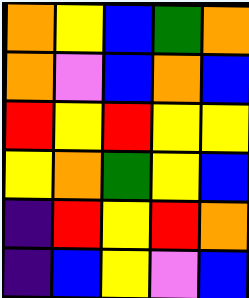[["orange", "yellow", "blue", "green", "orange"], ["orange", "violet", "blue", "orange", "blue"], ["red", "yellow", "red", "yellow", "yellow"], ["yellow", "orange", "green", "yellow", "blue"], ["indigo", "red", "yellow", "red", "orange"], ["indigo", "blue", "yellow", "violet", "blue"]]